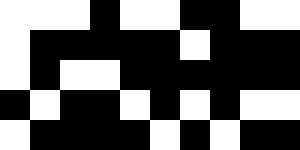[["white", "white", "white", "black", "white", "white", "black", "black", "white", "white"], ["white", "black", "black", "black", "black", "black", "white", "black", "black", "black"], ["white", "black", "white", "white", "black", "black", "black", "black", "black", "black"], ["black", "white", "black", "black", "white", "black", "white", "black", "white", "white"], ["white", "black", "black", "black", "black", "white", "black", "white", "black", "black"]]